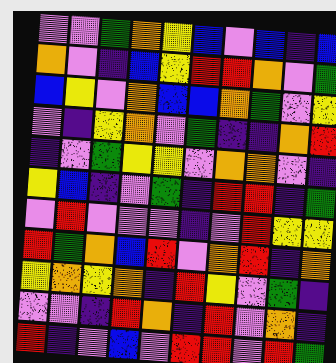[["violet", "violet", "green", "orange", "yellow", "blue", "violet", "blue", "indigo", "blue"], ["orange", "violet", "indigo", "blue", "yellow", "red", "red", "orange", "violet", "green"], ["blue", "yellow", "violet", "orange", "blue", "blue", "orange", "green", "violet", "yellow"], ["violet", "indigo", "yellow", "orange", "violet", "green", "indigo", "indigo", "orange", "red"], ["indigo", "violet", "green", "yellow", "yellow", "violet", "orange", "orange", "violet", "indigo"], ["yellow", "blue", "indigo", "violet", "green", "indigo", "red", "red", "indigo", "green"], ["violet", "red", "violet", "violet", "violet", "indigo", "violet", "red", "yellow", "yellow"], ["red", "green", "orange", "blue", "red", "violet", "orange", "red", "indigo", "orange"], ["yellow", "orange", "yellow", "orange", "indigo", "red", "yellow", "violet", "green", "indigo"], ["violet", "violet", "indigo", "red", "orange", "indigo", "red", "violet", "orange", "indigo"], ["red", "indigo", "violet", "blue", "violet", "red", "red", "violet", "red", "green"]]